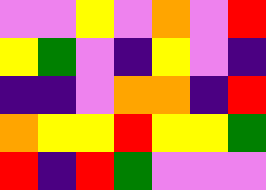[["violet", "violet", "yellow", "violet", "orange", "violet", "red"], ["yellow", "green", "violet", "indigo", "yellow", "violet", "indigo"], ["indigo", "indigo", "violet", "orange", "orange", "indigo", "red"], ["orange", "yellow", "yellow", "red", "yellow", "yellow", "green"], ["red", "indigo", "red", "green", "violet", "violet", "violet"]]